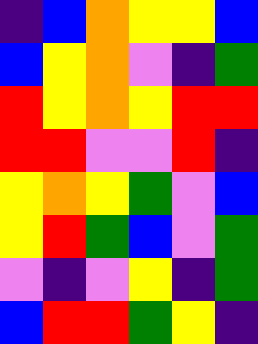[["indigo", "blue", "orange", "yellow", "yellow", "blue"], ["blue", "yellow", "orange", "violet", "indigo", "green"], ["red", "yellow", "orange", "yellow", "red", "red"], ["red", "red", "violet", "violet", "red", "indigo"], ["yellow", "orange", "yellow", "green", "violet", "blue"], ["yellow", "red", "green", "blue", "violet", "green"], ["violet", "indigo", "violet", "yellow", "indigo", "green"], ["blue", "red", "red", "green", "yellow", "indigo"]]